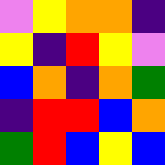[["violet", "yellow", "orange", "orange", "indigo"], ["yellow", "indigo", "red", "yellow", "violet"], ["blue", "orange", "indigo", "orange", "green"], ["indigo", "red", "red", "blue", "orange"], ["green", "red", "blue", "yellow", "blue"]]